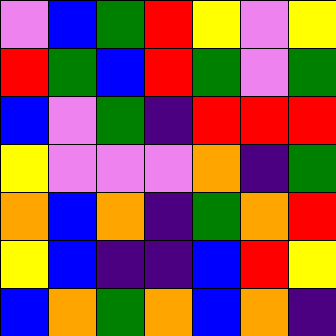[["violet", "blue", "green", "red", "yellow", "violet", "yellow"], ["red", "green", "blue", "red", "green", "violet", "green"], ["blue", "violet", "green", "indigo", "red", "red", "red"], ["yellow", "violet", "violet", "violet", "orange", "indigo", "green"], ["orange", "blue", "orange", "indigo", "green", "orange", "red"], ["yellow", "blue", "indigo", "indigo", "blue", "red", "yellow"], ["blue", "orange", "green", "orange", "blue", "orange", "indigo"]]